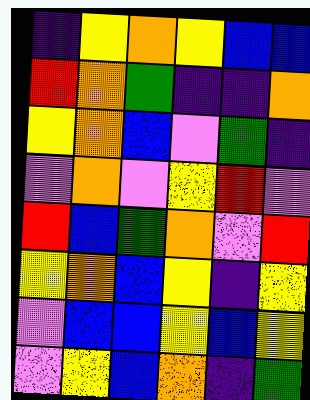[["indigo", "yellow", "orange", "yellow", "blue", "blue"], ["red", "orange", "green", "indigo", "indigo", "orange"], ["yellow", "orange", "blue", "violet", "green", "indigo"], ["violet", "orange", "violet", "yellow", "red", "violet"], ["red", "blue", "green", "orange", "violet", "red"], ["yellow", "orange", "blue", "yellow", "indigo", "yellow"], ["violet", "blue", "blue", "yellow", "blue", "yellow"], ["violet", "yellow", "blue", "orange", "indigo", "green"]]